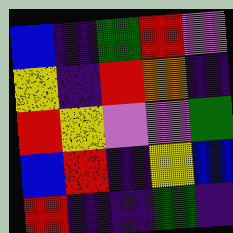[["blue", "indigo", "green", "red", "violet"], ["yellow", "indigo", "red", "orange", "indigo"], ["red", "yellow", "violet", "violet", "green"], ["blue", "red", "indigo", "yellow", "blue"], ["red", "indigo", "indigo", "green", "indigo"]]